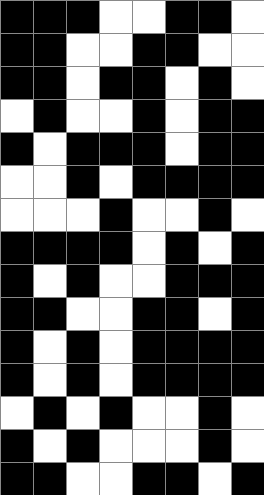[["black", "black", "black", "white", "white", "black", "black", "white"], ["black", "black", "white", "white", "black", "black", "white", "white"], ["black", "black", "white", "black", "black", "white", "black", "white"], ["white", "black", "white", "white", "black", "white", "black", "black"], ["black", "white", "black", "black", "black", "white", "black", "black"], ["white", "white", "black", "white", "black", "black", "black", "black"], ["white", "white", "white", "black", "white", "white", "black", "white"], ["black", "black", "black", "black", "white", "black", "white", "black"], ["black", "white", "black", "white", "white", "black", "black", "black"], ["black", "black", "white", "white", "black", "black", "white", "black"], ["black", "white", "black", "white", "black", "black", "black", "black"], ["black", "white", "black", "white", "black", "black", "black", "black"], ["white", "black", "white", "black", "white", "white", "black", "white"], ["black", "white", "black", "white", "white", "white", "black", "white"], ["black", "black", "white", "white", "black", "black", "white", "black"]]